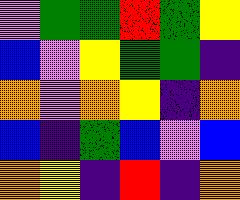[["violet", "green", "green", "red", "green", "yellow"], ["blue", "violet", "yellow", "green", "green", "indigo"], ["orange", "violet", "orange", "yellow", "indigo", "orange"], ["blue", "indigo", "green", "blue", "violet", "blue"], ["orange", "yellow", "indigo", "red", "indigo", "orange"]]